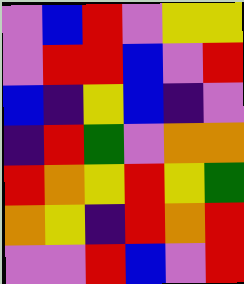[["violet", "blue", "red", "violet", "yellow", "yellow"], ["violet", "red", "red", "blue", "violet", "red"], ["blue", "indigo", "yellow", "blue", "indigo", "violet"], ["indigo", "red", "green", "violet", "orange", "orange"], ["red", "orange", "yellow", "red", "yellow", "green"], ["orange", "yellow", "indigo", "red", "orange", "red"], ["violet", "violet", "red", "blue", "violet", "red"]]